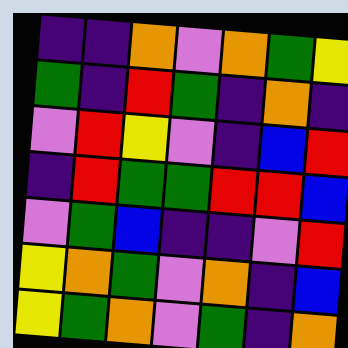[["indigo", "indigo", "orange", "violet", "orange", "green", "yellow"], ["green", "indigo", "red", "green", "indigo", "orange", "indigo"], ["violet", "red", "yellow", "violet", "indigo", "blue", "red"], ["indigo", "red", "green", "green", "red", "red", "blue"], ["violet", "green", "blue", "indigo", "indigo", "violet", "red"], ["yellow", "orange", "green", "violet", "orange", "indigo", "blue"], ["yellow", "green", "orange", "violet", "green", "indigo", "orange"]]